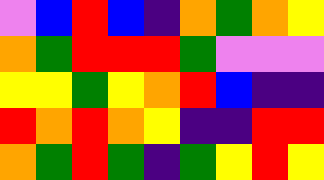[["violet", "blue", "red", "blue", "indigo", "orange", "green", "orange", "yellow"], ["orange", "green", "red", "red", "red", "green", "violet", "violet", "violet"], ["yellow", "yellow", "green", "yellow", "orange", "red", "blue", "indigo", "indigo"], ["red", "orange", "red", "orange", "yellow", "indigo", "indigo", "red", "red"], ["orange", "green", "red", "green", "indigo", "green", "yellow", "red", "yellow"]]